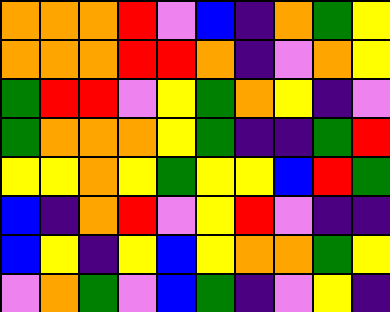[["orange", "orange", "orange", "red", "violet", "blue", "indigo", "orange", "green", "yellow"], ["orange", "orange", "orange", "red", "red", "orange", "indigo", "violet", "orange", "yellow"], ["green", "red", "red", "violet", "yellow", "green", "orange", "yellow", "indigo", "violet"], ["green", "orange", "orange", "orange", "yellow", "green", "indigo", "indigo", "green", "red"], ["yellow", "yellow", "orange", "yellow", "green", "yellow", "yellow", "blue", "red", "green"], ["blue", "indigo", "orange", "red", "violet", "yellow", "red", "violet", "indigo", "indigo"], ["blue", "yellow", "indigo", "yellow", "blue", "yellow", "orange", "orange", "green", "yellow"], ["violet", "orange", "green", "violet", "blue", "green", "indigo", "violet", "yellow", "indigo"]]